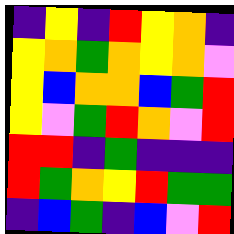[["indigo", "yellow", "indigo", "red", "yellow", "orange", "indigo"], ["yellow", "orange", "green", "orange", "yellow", "orange", "violet"], ["yellow", "blue", "orange", "orange", "blue", "green", "red"], ["yellow", "violet", "green", "red", "orange", "violet", "red"], ["red", "red", "indigo", "green", "indigo", "indigo", "indigo"], ["red", "green", "orange", "yellow", "red", "green", "green"], ["indigo", "blue", "green", "indigo", "blue", "violet", "red"]]